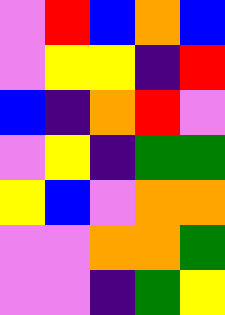[["violet", "red", "blue", "orange", "blue"], ["violet", "yellow", "yellow", "indigo", "red"], ["blue", "indigo", "orange", "red", "violet"], ["violet", "yellow", "indigo", "green", "green"], ["yellow", "blue", "violet", "orange", "orange"], ["violet", "violet", "orange", "orange", "green"], ["violet", "violet", "indigo", "green", "yellow"]]